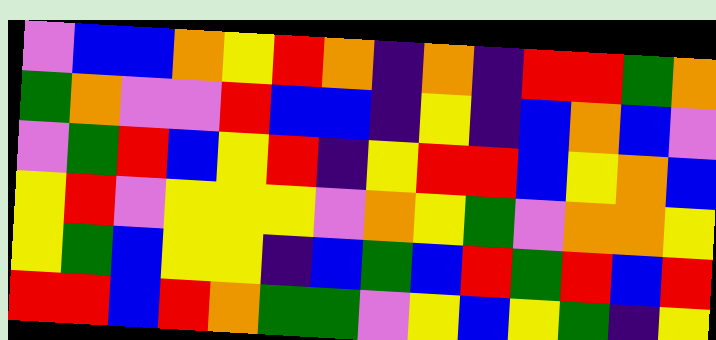[["violet", "blue", "blue", "orange", "yellow", "red", "orange", "indigo", "orange", "indigo", "red", "red", "green", "orange"], ["green", "orange", "violet", "violet", "red", "blue", "blue", "indigo", "yellow", "indigo", "blue", "orange", "blue", "violet"], ["violet", "green", "red", "blue", "yellow", "red", "indigo", "yellow", "red", "red", "blue", "yellow", "orange", "blue"], ["yellow", "red", "violet", "yellow", "yellow", "yellow", "violet", "orange", "yellow", "green", "violet", "orange", "orange", "yellow"], ["yellow", "green", "blue", "yellow", "yellow", "indigo", "blue", "green", "blue", "red", "green", "red", "blue", "red"], ["red", "red", "blue", "red", "orange", "green", "green", "violet", "yellow", "blue", "yellow", "green", "indigo", "yellow"]]